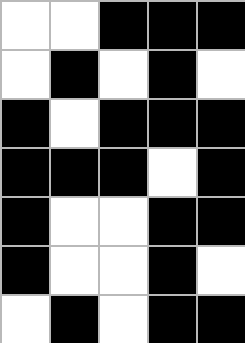[["white", "white", "black", "black", "black"], ["white", "black", "white", "black", "white"], ["black", "white", "black", "black", "black"], ["black", "black", "black", "white", "black"], ["black", "white", "white", "black", "black"], ["black", "white", "white", "black", "white"], ["white", "black", "white", "black", "black"]]